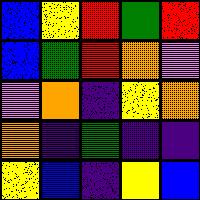[["blue", "yellow", "red", "green", "red"], ["blue", "green", "red", "orange", "violet"], ["violet", "orange", "indigo", "yellow", "orange"], ["orange", "indigo", "green", "indigo", "indigo"], ["yellow", "blue", "indigo", "yellow", "blue"]]